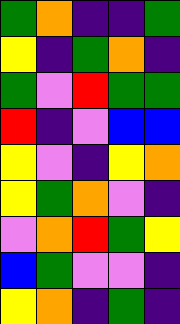[["green", "orange", "indigo", "indigo", "green"], ["yellow", "indigo", "green", "orange", "indigo"], ["green", "violet", "red", "green", "green"], ["red", "indigo", "violet", "blue", "blue"], ["yellow", "violet", "indigo", "yellow", "orange"], ["yellow", "green", "orange", "violet", "indigo"], ["violet", "orange", "red", "green", "yellow"], ["blue", "green", "violet", "violet", "indigo"], ["yellow", "orange", "indigo", "green", "indigo"]]